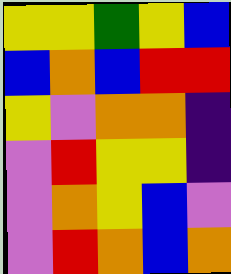[["yellow", "yellow", "green", "yellow", "blue"], ["blue", "orange", "blue", "red", "red"], ["yellow", "violet", "orange", "orange", "indigo"], ["violet", "red", "yellow", "yellow", "indigo"], ["violet", "orange", "yellow", "blue", "violet"], ["violet", "red", "orange", "blue", "orange"]]